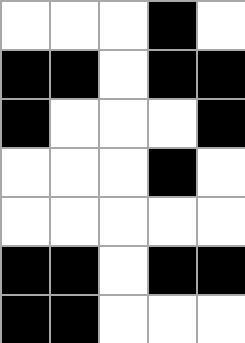[["white", "white", "white", "black", "white"], ["black", "black", "white", "black", "black"], ["black", "white", "white", "white", "black"], ["white", "white", "white", "black", "white"], ["white", "white", "white", "white", "white"], ["black", "black", "white", "black", "black"], ["black", "black", "white", "white", "white"]]